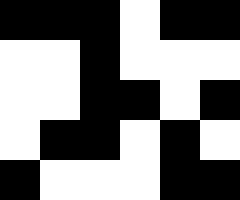[["black", "black", "black", "white", "black", "black"], ["white", "white", "black", "white", "white", "white"], ["white", "white", "black", "black", "white", "black"], ["white", "black", "black", "white", "black", "white"], ["black", "white", "white", "white", "black", "black"]]